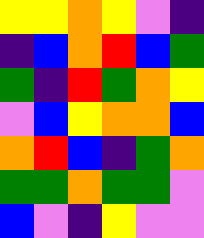[["yellow", "yellow", "orange", "yellow", "violet", "indigo"], ["indigo", "blue", "orange", "red", "blue", "green"], ["green", "indigo", "red", "green", "orange", "yellow"], ["violet", "blue", "yellow", "orange", "orange", "blue"], ["orange", "red", "blue", "indigo", "green", "orange"], ["green", "green", "orange", "green", "green", "violet"], ["blue", "violet", "indigo", "yellow", "violet", "violet"]]